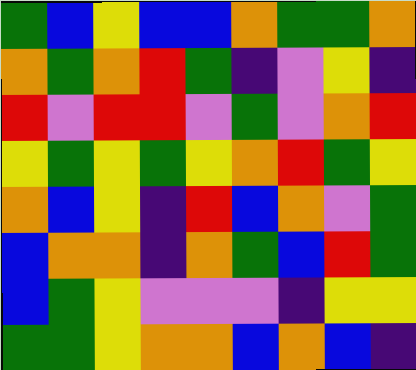[["green", "blue", "yellow", "blue", "blue", "orange", "green", "green", "orange"], ["orange", "green", "orange", "red", "green", "indigo", "violet", "yellow", "indigo"], ["red", "violet", "red", "red", "violet", "green", "violet", "orange", "red"], ["yellow", "green", "yellow", "green", "yellow", "orange", "red", "green", "yellow"], ["orange", "blue", "yellow", "indigo", "red", "blue", "orange", "violet", "green"], ["blue", "orange", "orange", "indigo", "orange", "green", "blue", "red", "green"], ["blue", "green", "yellow", "violet", "violet", "violet", "indigo", "yellow", "yellow"], ["green", "green", "yellow", "orange", "orange", "blue", "orange", "blue", "indigo"]]